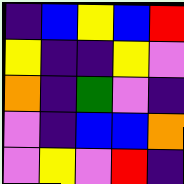[["indigo", "blue", "yellow", "blue", "red"], ["yellow", "indigo", "indigo", "yellow", "violet"], ["orange", "indigo", "green", "violet", "indigo"], ["violet", "indigo", "blue", "blue", "orange"], ["violet", "yellow", "violet", "red", "indigo"]]